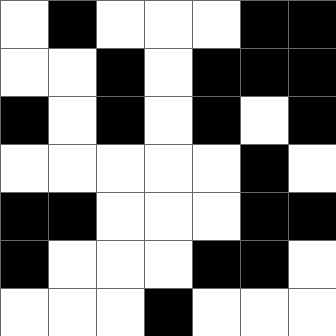[["white", "black", "white", "white", "white", "black", "black"], ["white", "white", "black", "white", "black", "black", "black"], ["black", "white", "black", "white", "black", "white", "black"], ["white", "white", "white", "white", "white", "black", "white"], ["black", "black", "white", "white", "white", "black", "black"], ["black", "white", "white", "white", "black", "black", "white"], ["white", "white", "white", "black", "white", "white", "white"]]